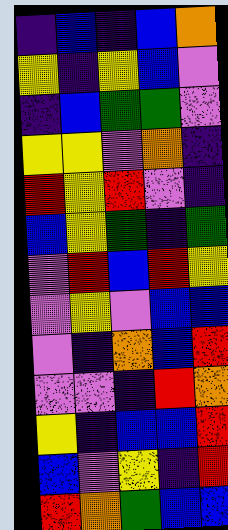[["indigo", "blue", "indigo", "blue", "orange"], ["yellow", "indigo", "yellow", "blue", "violet"], ["indigo", "blue", "green", "green", "violet"], ["yellow", "yellow", "violet", "orange", "indigo"], ["red", "yellow", "red", "violet", "indigo"], ["blue", "yellow", "green", "indigo", "green"], ["violet", "red", "blue", "red", "yellow"], ["violet", "yellow", "violet", "blue", "blue"], ["violet", "indigo", "orange", "blue", "red"], ["violet", "violet", "indigo", "red", "orange"], ["yellow", "indigo", "blue", "blue", "red"], ["blue", "violet", "yellow", "indigo", "red"], ["red", "orange", "green", "blue", "blue"]]